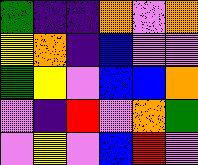[["green", "indigo", "indigo", "orange", "violet", "orange"], ["yellow", "orange", "indigo", "blue", "violet", "violet"], ["green", "yellow", "violet", "blue", "blue", "orange"], ["violet", "indigo", "red", "violet", "orange", "green"], ["violet", "yellow", "violet", "blue", "red", "violet"]]